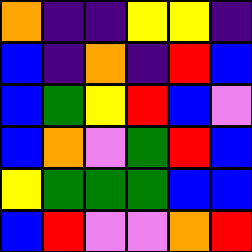[["orange", "indigo", "indigo", "yellow", "yellow", "indigo"], ["blue", "indigo", "orange", "indigo", "red", "blue"], ["blue", "green", "yellow", "red", "blue", "violet"], ["blue", "orange", "violet", "green", "red", "blue"], ["yellow", "green", "green", "green", "blue", "blue"], ["blue", "red", "violet", "violet", "orange", "red"]]